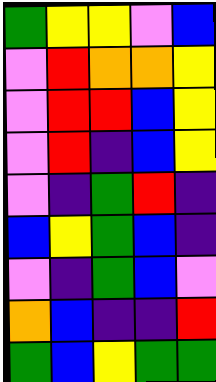[["green", "yellow", "yellow", "violet", "blue"], ["violet", "red", "orange", "orange", "yellow"], ["violet", "red", "red", "blue", "yellow"], ["violet", "red", "indigo", "blue", "yellow"], ["violet", "indigo", "green", "red", "indigo"], ["blue", "yellow", "green", "blue", "indigo"], ["violet", "indigo", "green", "blue", "violet"], ["orange", "blue", "indigo", "indigo", "red"], ["green", "blue", "yellow", "green", "green"]]